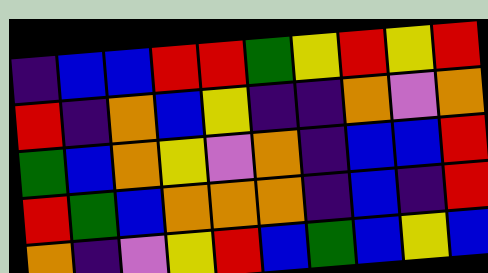[["indigo", "blue", "blue", "red", "red", "green", "yellow", "red", "yellow", "red"], ["red", "indigo", "orange", "blue", "yellow", "indigo", "indigo", "orange", "violet", "orange"], ["green", "blue", "orange", "yellow", "violet", "orange", "indigo", "blue", "blue", "red"], ["red", "green", "blue", "orange", "orange", "orange", "indigo", "blue", "indigo", "red"], ["orange", "indigo", "violet", "yellow", "red", "blue", "green", "blue", "yellow", "blue"]]